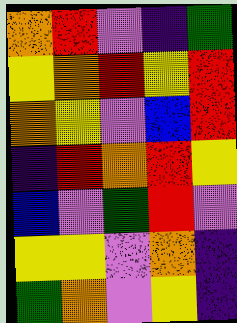[["orange", "red", "violet", "indigo", "green"], ["yellow", "orange", "red", "yellow", "red"], ["orange", "yellow", "violet", "blue", "red"], ["indigo", "red", "orange", "red", "yellow"], ["blue", "violet", "green", "red", "violet"], ["yellow", "yellow", "violet", "orange", "indigo"], ["green", "orange", "violet", "yellow", "indigo"]]